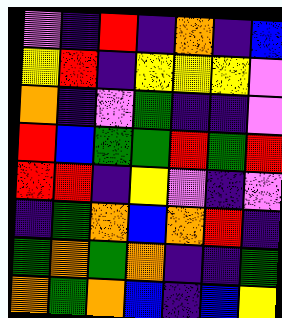[["violet", "indigo", "red", "indigo", "orange", "indigo", "blue"], ["yellow", "red", "indigo", "yellow", "yellow", "yellow", "violet"], ["orange", "indigo", "violet", "green", "indigo", "indigo", "violet"], ["red", "blue", "green", "green", "red", "green", "red"], ["red", "red", "indigo", "yellow", "violet", "indigo", "violet"], ["indigo", "green", "orange", "blue", "orange", "red", "indigo"], ["green", "orange", "green", "orange", "indigo", "indigo", "green"], ["orange", "green", "orange", "blue", "indigo", "blue", "yellow"]]